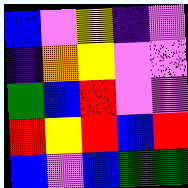[["blue", "violet", "yellow", "indigo", "violet"], ["indigo", "orange", "yellow", "violet", "violet"], ["green", "blue", "red", "violet", "violet"], ["red", "yellow", "red", "blue", "red"], ["blue", "violet", "blue", "green", "green"]]